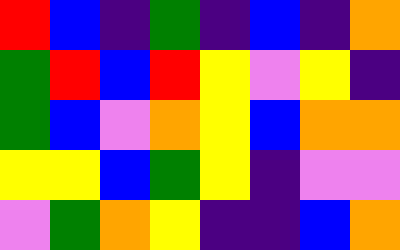[["red", "blue", "indigo", "green", "indigo", "blue", "indigo", "orange"], ["green", "red", "blue", "red", "yellow", "violet", "yellow", "indigo"], ["green", "blue", "violet", "orange", "yellow", "blue", "orange", "orange"], ["yellow", "yellow", "blue", "green", "yellow", "indigo", "violet", "violet"], ["violet", "green", "orange", "yellow", "indigo", "indigo", "blue", "orange"]]